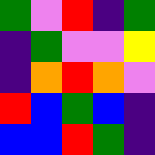[["green", "violet", "red", "indigo", "green"], ["indigo", "green", "violet", "violet", "yellow"], ["indigo", "orange", "red", "orange", "violet"], ["red", "blue", "green", "blue", "indigo"], ["blue", "blue", "red", "green", "indigo"]]